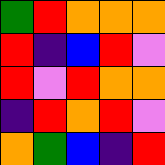[["green", "red", "orange", "orange", "orange"], ["red", "indigo", "blue", "red", "violet"], ["red", "violet", "red", "orange", "orange"], ["indigo", "red", "orange", "red", "violet"], ["orange", "green", "blue", "indigo", "red"]]